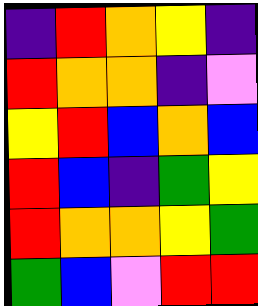[["indigo", "red", "orange", "yellow", "indigo"], ["red", "orange", "orange", "indigo", "violet"], ["yellow", "red", "blue", "orange", "blue"], ["red", "blue", "indigo", "green", "yellow"], ["red", "orange", "orange", "yellow", "green"], ["green", "blue", "violet", "red", "red"]]